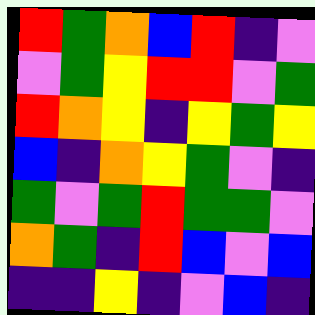[["red", "green", "orange", "blue", "red", "indigo", "violet"], ["violet", "green", "yellow", "red", "red", "violet", "green"], ["red", "orange", "yellow", "indigo", "yellow", "green", "yellow"], ["blue", "indigo", "orange", "yellow", "green", "violet", "indigo"], ["green", "violet", "green", "red", "green", "green", "violet"], ["orange", "green", "indigo", "red", "blue", "violet", "blue"], ["indigo", "indigo", "yellow", "indigo", "violet", "blue", "indigo"]]